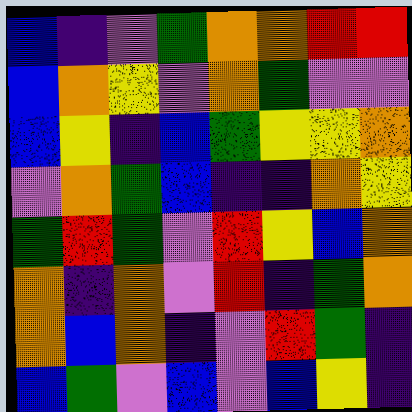[["blue", "indigo", "violet", "green", "orange", "orange", "red", "red"], ["blue", "orange", "yellow", "violet", "orange", "green", "violet", "violet"], ["blue", "yellow", "indigo", "blue", "green", "yellow", "yellow", "orange"], ["violet", "orange", "green", "blue", "indigo", "indigo", "orange", "yellow"], ["green", "red", "green", "violet", "red", "yellow", "blue", "orange"], ["orange", "indigo", "orange", "violet", "red", "indigo", "green", "orange"], ["orange", "blue", "orange", "indigo", "violet", "red", "green", "indigo"], ["blue", "green", "violet", "blue", "violet", "blue", "yellow", "indigo"]]